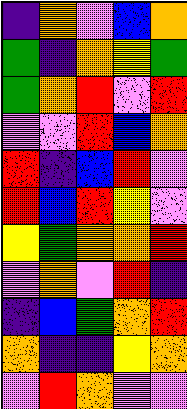[["indigo", "orange", "violet", "blue", "orange"], ["green", "indigo", "orange", "yellow", "green"], ["green", "orange", "red", "violet", "red"], ["violet", "violet", "red", "blue", "orange"], ["red", "indigo", "blue", "red", "violet"], ["red", "blue", "red", "yellow", "violet"], ["yellow", "green", "orange", "orange", "red"], ["violet", "orange", "violet", "red", "indigo"], ["indigo", "blue", "green", "orange", "red"], ["orange", "indigo", "indigo", "yellow", "orange"], ["violet", "red", "orange", "violet", "violet"]]